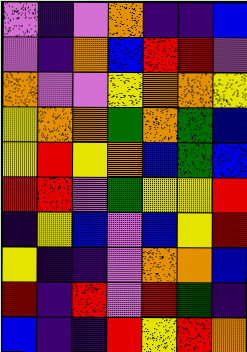[["violet", "indigo", "violet", "orange", "indigo", "indigo", "blue"], ["violet", "indigo", "orange", "blue", "red", "red", "violet"], ["orange", "violet", "violet", "yellow", "orange", "orange", "yellow"], ["yellow", "orange", "orange", "green", "orange", "green", "blue"], ["yellow", "red", "yellow", "orange", "blue", "green", "blue"], ["red", "red", "violet", "green", "yellow", "yellow", "red"], ["indigo", "yellow", "blue", "violet", "blue", "yellow", "red"], ["yellow", "indigo", "indigo", "violet", "orange", "orange", "blue"], ["red", "indigo", "red", "violet", "red", "green", "indigo"], ["blue", "indigo", "indigo", "red", "yellow", "red", "orange"]]